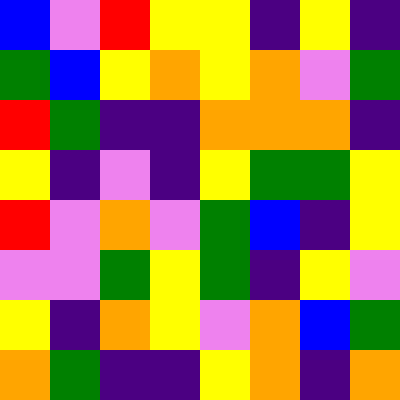[["blue", "violet", "red", "yellow", "yellow", "indigo", "yellow", "indigo"], ["green", "blue", "yellow", "orange", "yellow", "orange", "violet", "green"], ["red", "green", "indigo", "indigo", "orange", "orange", "orange", "indigo"], ["yellow", "indigo", "violet", "indigo", "yellow", "green", "green", "yellow"], ["red", "violet", "orange", "violet", "green", "blue", "indigo", "yellow"], ["violet", "violet", "green", "yellow", "green", "indigo", "yellow", "violet"], ["yellow", "indigo", "orange", "yellow", "violet", "orange", "blue", "green"], ["orange", "green", "indigo", "indigo", "yellow", "orange", "indigo", "orange"]]